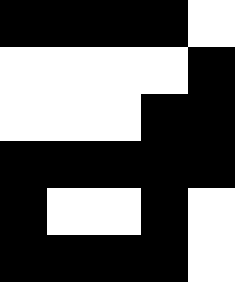[["black", "black", "black", "black", "white"], ["white", "white", "white", "white", "black"], ["white", "white", "white", "black", "black"], ["black", "black", "black", "black", "black"], ["black", "white", "white", "black", "white"], ["black", "black", "black", "black", "white"]]